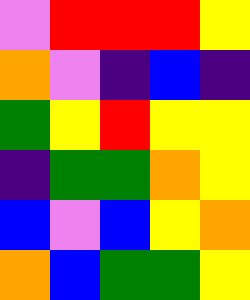[["violet", "red", "red", "red", "yellow"], ["orange", "violet", "indigo", "blue", "indigo"], ["green", "yellow", "red", "yellow", "yellow"], ["indigo", "green", "green", "orange", "yellow"], ["blue", "violet", "blue", "yellow", "orange"], ["orange", "blue", "green", "green", "yellow"]]